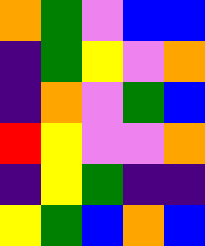[["orange", "green", "violet", "blue", "blue"], ["indigo", "green", "yellow", "violet", "orange"], ["indigo", "orange", "violet", "green", "blue"], ["red", "yellow", "violet", "violet", "orange"], ["indigo", "yellow", "green", "indigo", "indigo"], ["yellow", "green", "blue", "orange", "blue"]]